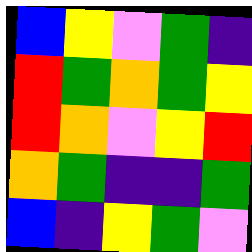[["blue", "yellow", "violet", "green", "indigo"], ["red", "green", "orange", "green", "yellow"], ["red", "orange", "violet", "yellow", "red"], ["orange", "green", "indigo", "indigo", "green"], ["blue", "indigo", "yellow", "green", "violet"]]